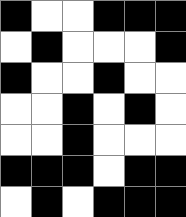[["black", "white", "white", "black", "black", "black"], ["white", "black", "white", "white", "white", "black"], ["black", "white", "white", "black", "white", "white"], ["white", "white", "black", "white", "black", "white"], ["white", "white", "black", "white", "white", "white"], ["black", "black", "black", "white", "black", "black"], ["white", "black", "white", "black", "black", "black"]]